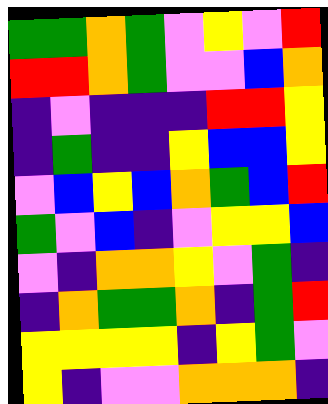[["green", "green", "orange", "green", "violet", "yellow", "violet", "red"], ["red", "red", "orange", "green", "violet", "violet", "blue", "orange"], ["indigo", "violet", "indigo", "indigo", "indigo", "red", "red", "yellow"], ["indigo", "green", "indigo", "indigo", "yellow", "blue", "blue", "yellow"], ["violet", "blue", "yellow", "blue", "orange", "green", "blue", "red"], ["green", "violet", "blue", "indigo", "violet", "yellow", "yellow", "blue"], ["violet", "indigo", "orange", "orange", "yellow", "violet", "green", "indigo"], ["indigo", "orange", "green", "green", "orange", "indigo", "green", "red"], ["yellow", "yellow", "yellow", "yellow", "indigo", "yellow", "green", "violet"], ["yellow", "indigo", "violet", "violet", "orange", "orange", "orange", "indigo"]]